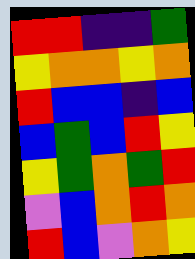[["red", "red", "indigo", "indigo", "green"], ["yellow", "orange", "orange", "yellow", "orange"], ["red", "blue", "blue", "indigo", "blue"], ["blue", "green", "blue", "red", "yellow"], ["yellow", "green", "orange", "green", "red"], ["violet", "blue", "orange", "red", "orange"], ["red", "blue", "violet", "orange", "yellow"]]